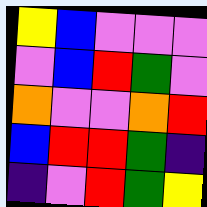[["yellow", "blue", "violet", "violet", "violet"], ["violet", "blue", "red", "green", "violet"], ["orange", "violet", "violet", "orange", "red"], ["blue", "red", "red", "green", "indigo"], ["indigo", "violet", "red", "green", "yellow"]]